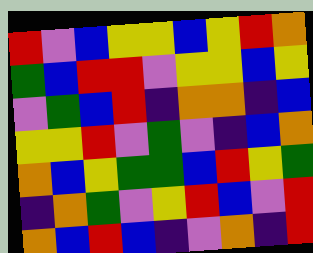[["red", "violet", "blue", "yellow", "yellow", "blue", "yellow", "red", "orange"], ["green", "blue", "red", "red", "violet", "yellow", "yellow", "blue", "yellow"], ["violet", "green", "blue", "red", "indigo", "orange", "orange", "indigo", "blue"], ["yellow", "yellow", "red", "violet", "green", "violet", "indigo", "blue", "orange"], ["orange", "blue", "yellow", "green", "green", "blue", "red", "yellow", "green"], ["indigo", "orange", "green", "violet", "yellow", "red", "blue", "violet", "red"], ["orange", "blue", "red", "blue", "indigo", "violet", "orange", "indigo", "red"]]